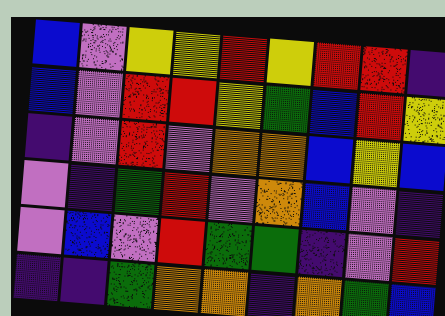[["blue", "violet", "yellow", "yellow", "red", "yellow", "red", "red", "indigo"], ["blue", "violet", "red", "red", "yellow", "green", "blue", "red", "yellow"], ["indigo", "violet", "red", "violet", "orange", "orange", "blue", "yellow", "blue"], ["violet", "indigo", "green", "red", "violet", "orange", "blue", "violet", "indigo"], ["violet", "blue", "violet", "red", "green", "green", "indigo", "violet", "red"], ["indigo", "indigo", "green", "orange", "orange", "indigo", "orange", "green", "blue"]]